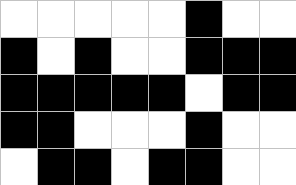[["white", "white", "white", "white", "white", "black", "white", "white"], ["black", "white", "black", "white", "white", "black", "black", "black"], ["black", "black", "black", "black", "black", "white", "black", "black"], ["black", "black", "white", "white", "white", "black", "white", "white"], ["white", "black", "black", "white", "black", "black", "white", "white"]]